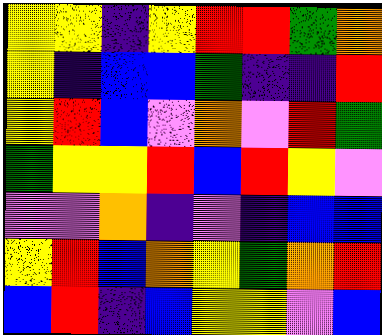[["yellow", "yellow", "indigo", "yellow", "red", "red", "green", "orange"], ["yellow", "indigo", "blue", "blue", "green", "indigo", "indigo", "red"], ["yellow", "red", "blue", "violet", "orange", "violet", "red", "green"], ["green", "yellow", "yellow", "red", "blue", "red", "yellow", "violet"], ["violet", "violet", "orange", "indigo", "violet", "indigo", "blue", "blue"], ["yellow", "red", "blue", "orange", "yellow", "green", "orange", "red"], ["blue", "red", "indigo", "blue", "yellow", "yellow", "violet", "blue"]]